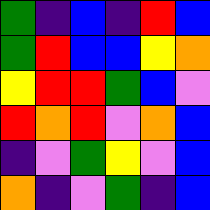[["green", "indigo", "blue", "indigo", "red", "blue"], ["green", "red", "blue", "blue", "yellow", "orange"], ["yellow", "red", "red", "green", "blue", "violet"], ["red", "orange", "red", "violet", "orange", "blue"], ["indigo", "violet", "green", "yellow", "violet", "blue"], ["orange", "indigo", "violet", "green", "indigo", "blue"]]